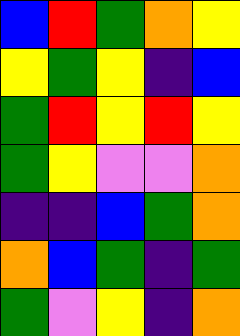[["blue", "red", "green", "orange", "yellow"], ["yellow", "green", "yellow", "indigo", "blue"], ["green", "red", "yellow", "red", "yellow"], ["green", "yellow", "violet", "violet", "orange"], ["indigo", "indigo", "blue", "green", "orange"], ["orange", "blue", "green", "indigo", "green"], ["green", "violet", "yellow", "indigo", "orange"]]